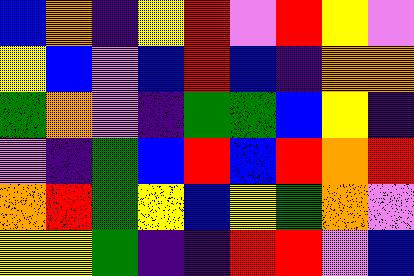[["blue", "orange", "indigo", "yellow", "red", "violet", "red", "yellow", "violet"], ["yellow", "blue", "violet", "blue", "red", "blue", "indigo", "orange", "orange"], ["green", "orange", "violet", "indigo", "green", "green", "blue", "yellow", "indigo"], ["violet", "indigo", "green", "blue", "red", "blue", "red", "orange", "red"], ["orange", "red", "green", "yellow", "blue", "yellow", "green", "orange", "violet"], ["yellow", "yellow", "green", "indigo", "indigo", "red", "red", "violet", "blue"]]